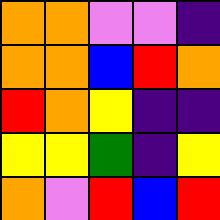[["orange", "orange", "violet", "violet", "indigo"], ["orange", "orange", "blue", "red", "orange"], ["red", "orange", "yellow", "indigo", "indigo"], ["yellow", "yellow", "green", "indigo", "yellow"], ["orange", "violet", "red", "blue", "red"]]